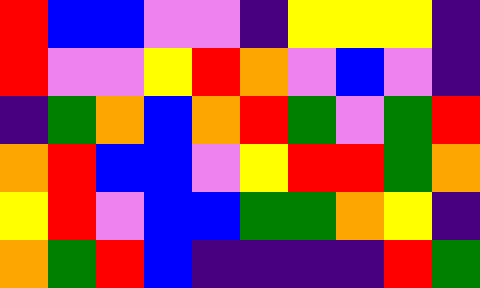[["red", "blue", "blue", "violet", "violet", "indigo", "yellow", "yellow", "yellow", "indigo"], ["red", "violet", "violet", "yellow", "red", "orange", "violet", "blue", "violet", "indigo"], ["indigo", "green", "orange", "blue", "orange", "red", "green", "violet", "green", "red"], ["orange", "red", "blue", "blue", "violet", "yellow", "red", "red", "green", "orange"], ["yellow", "red", "violet", "blue", "blue", "green", "green", "orange", "yellow", "indigo"], ["orange", "green", "red", "blue", "indigo", "indigo", "indigo", "indigo", "red", "green"]]